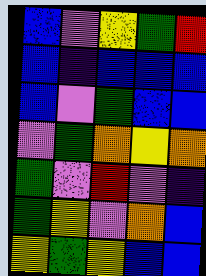[["blue", "violet", "yellow", "green", "red"], ["blue", "indigo", "blue", "blue", "blue"], ["blue", "violet", "green", "blue", "blue"], ["violet", "green", "orange", "yellow", "orange"], ["green", "violet", "red", "violet", "indigo"], ["green", "yellow", "violet", "orange", "blue"], ["yellow", "green", "yellow", "blue", "blue"]]